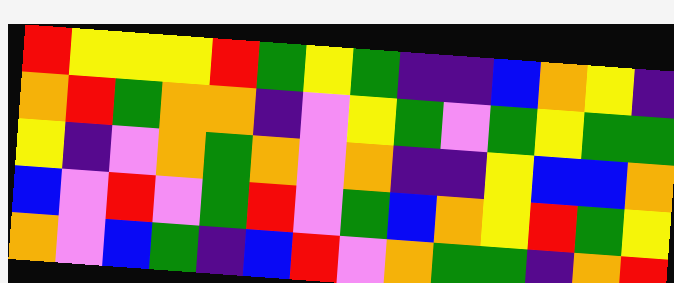[["red", "yellow", "yellow", "yellow", "red", "green", "yellow", "green", "indigo", "indigo", "blue", "orange", "yellow", "indigo"], ["orange", "red", "green", "orange", "orange", "indigo", "violet", "yellow", "green", "violet", "green", "yellow", "green", "green"], ["yellow", "indigo", "violet", "orange", "green", "orange", "violet", "orange", "indigo", "indigo", "yellow", "blue", "blue", "orange"], ["blue", "violet", "red", "violet", "green", "red", "violet", "green", "blue", "orange", "yellow", "red", "green", "yellow"], ["orange", "violet", "blue", "green", "indigo", "blue", "red", "violet", "orange", "green", "green", "indigo", "orange", "red"]]